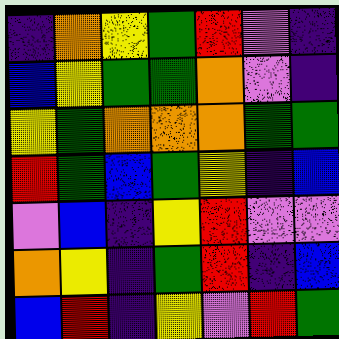[["indigo", "orange", "yellow", "green", "red", "violet", "indigo"], ["blue", "yellow", "green", "green", "orange", "violet", "indigo"], ["yellow", "green", "orange", "orange", "orange", "green", "green"], ["red", "green", "blue", "green", "yellow", "indigo", "blue"], ["violet", "blue", "indigo", "yellow", "red", "violet", "violet"], ["orange", "yellow", "indigo", "green", "red", "indigo", "blue"], ["blue", "red", "indigo", "yellow", "violet", "red", "green"]]